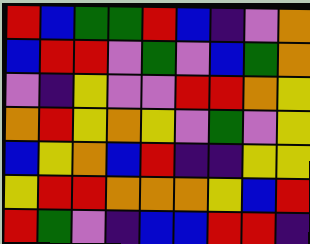[["red", "blue", "green", "green", "red", "blue", "indigo", "violet", "orange"], ["blue", "red", "red", "violet", "green", "violet", "blue", "green", "orange"], ["violet", "indigo", "yellow", "violet", "violet", "red", "red", "orange", "yellow"], ["orange", "red", "yellow", "orange", "yellow", "violet", "green", "violet", "yellow"], ["blue", "yellow", "orange", "blue", "red", "indigo", "indigo", "yellow", "yellow"], ["yellow", "red", "red", "orange", "orange", "orange", "yellow", "blue", "red"], ["red", "green", "violet", "indigo", "blue", "blue", "red", "red", "indigo"]]